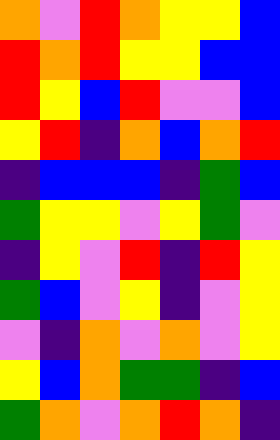[["orange", "violet", "red", "orange", "yellow", "yellow", "blue"], ["red", "orange", "red", "yellow", "yellow", "blue", "blue"], ["red", "yellow", "blue", "red", "violet", "violet", "blue"], ["yellow", "red", "indigo", "orange", "blue", "orange", "red"], ["indigo", "blue", "blue", "blue", "indigo", "green", "blue"], ["green", "yellow", "yellow", "violet", "yellow", "green", "violet"], ["indigo", "yellow", "violet", "red", "indigo", "red", "yellow"], ["green", "blue", "violet", "yellow", "indigo", "violet", "yellow"], ["violet", "indigo", "orange", "violet", "orange", "violet", "yellow"], ["yellow", "blue", "orange", "green", "green", "indigo", "blue"], ["green", "orange", "violet", "orange", "red", "orange", "indigo"]]